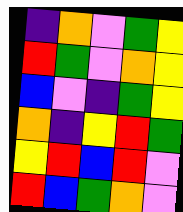[["indigo", "orange", "violet", "green", "yellow"], ["red", "green", "violet", "orange", "yellow"], ["blue", "violet", "indigo", "green", "yellow"], ["orange", "indigo", "yellow", "red", "green"], ["yellow", "red", "blue", "red", "violet"], ["red", "blue", "green", "orange", "violet"]]